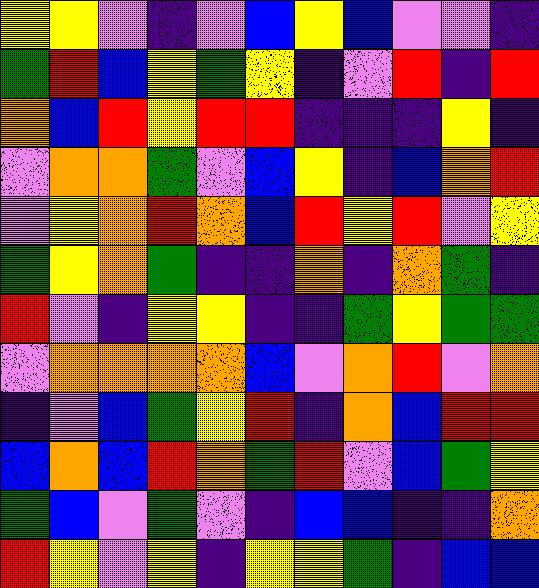[["yellow", "yellow", "violet", "indigo", "violet", "blue", "yellow", "blue", "violet", "violet", "indigo"], ["green", "red", "blue", "yellow", "green", "yellow", "indigo", "violet", "red", "indigo", "red"], ["orange", "blue", "red", "yellow", "red", "red", "indigo", "indigo", "indigo", "yellow", "indigo"], ["violet", "orange", "orange", "green", "violet", "blue", "yellow", "indigo", "blue", "orange", "red"], ["violet", "yellow", "orange", "red", "orange", "blue", "red", "yellow", "red", "violet", "yellow"], ["green", "yellow", "orange", "green", "indigo", "indigo", "orange", "indigo", "orange", "green", "indigo"], ["red", "violet", "indigo", "yellow", "yellow", "indigo", "indigo", "green", "yellow", "green", "green"], ["violet", "orange", "orange", "orange", "orange", "blue", "violet", "orange", "red", "violet", "orange"], ["indigo", "violet", "blue", "green", "yellow", "red", "indigo", "orange", "blue", "red", "red"], ["blue", "orange", "blue", "red", "orange", "green", "red", "violet", "blue", "green", "yellow"], ["green", "blue", "violet", "green", "violet", "indigo", "blue", "blue", "indigo", "indigo", "orange"], ["red", "yellow", "violet", "yellow", "indigo", "yellow", "yellow", "green", "indigo", "blue", "blue"]]